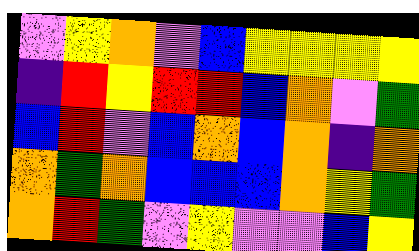[["violet", "yellow", "orange", "violet", "blue", "yellow", "yellow", "yellow", "yellow"], ["indigo", "red", "yellow", "red", "red", "blue", "orange", "violet", "green"], ["blue", "red", "violet", "blue", "orange", "blue", "orange", "indigo", "orange"], ["orange", "green", "orange", "blue", "blue", "blue", "orange", "yellow", "green"], ["orange", "red", "green", "violet", "yellow", "violet", "violet", "blue", "yellow"]]